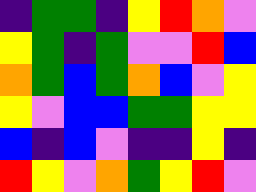[["indigo", "green", "green", "indigo", "yellow", "red", "orange", "violet"], ["yellow", "green", "indigo", "green", "violet", "violet", "red", "blue"], ["orange", "green", "blue", "green", "orange", "blue", "violet", "yellow"], ["yellow", "violet", "blue", "blue", "green", "green", "yellow", "yellow"], ["blue", "indigo", "blue", "violet", "indigo", "indigo", "yellow", "indigo"], ["red", "yellow", "violet", "orange", "green", "yellow", "red", "violet"]]